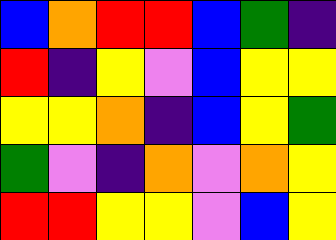[["blue", "orange", "red", "red", "blue", "green", "indigo"], ["red", "indigo", "yellow", "violet", "blue", "yellow", "yellow"], ["yellow", "yellow", "orange", "indigo", "blue", "yellow", "green"], ["green", "violet", "indigo", "orange", "violet", "orange", "yellow"], ["red", "red", "yellow", "yellow", "violet", "blue", "yellow"]]